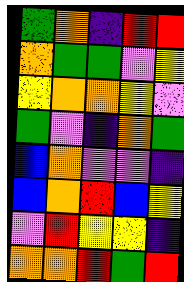[["green", "orange", "indigo", "red", "red"], ["orange", "green", "green", "violet", "yellow"], ["yellow", "orange", "orange", "yellow", "violet"], ["green", "violet", "indigo", "orange", "green"], ["blue", "orange", "violet", "violet", "indigo"], ["blue", "orange", "red", "blue", "yellow"], ["violet", "red", "yellow", "yellow", "indigo"], ["orange", "orange", "red", "green", "red"]]